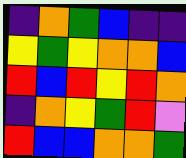[["indigo", "orange", "green", "blue", "indigo", "indigo"], ["yellow", "green", "yellow", "orange", "orange", "blue"], ["red", "blue", "red", "yellow", "red", "orange"], ["indigo", "orange", "yellow", "green", "red", "violet"], ["red", "blue", "blue", "orange", "orange", "green"]]